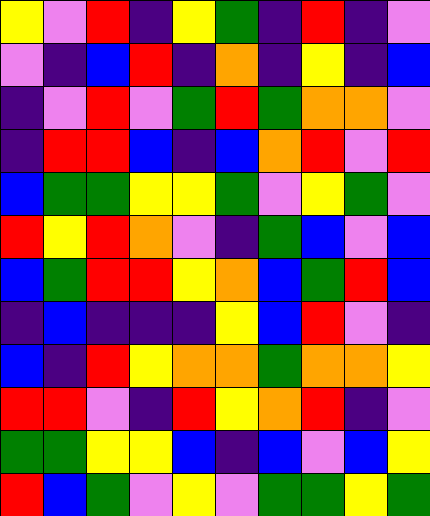[["yellow", "violet", "red", "indigo", "yellow", "green", "indigo", "red", "indigo", "violet"], ["violet", "indigo", "blue", "red", "indigo", "orange", "indigo", "yellow", "indigo", "blue"], ["indigo", "violet", "red", "violet", "green", "red", "green", "orange", "orange", "violet"], ["indigo", "red", "red", "blue", "indigo", "blue", "orange", "red", "violet", "red"], ["blue", "green", "green", "yellow", "yellow", "green", "violet", "yellow", "green", "violet"], ["red", "yellow", "red", "orange", "violet", "indigo", "green", "blue", "violet", "blue"], ["blue", "green", "red", "red", "yellow", "orange", "blue", "green", "red", "blue"], ["indigo", "blue", "indigo", "indigo", "indigo", "yellow", "blue", "red", "violet", "indigo"], ["blue", "indigo", "red", "yellow", "orange", "orange", "green", "orange", "orange", "yellow"], ["red", "red", "violet", "indigo", "red", "yellow", "orange", "red", "indigo", "violet"], ["green", "green", "yellow", "yellow", "blue", "indigo", "blue", "violet", "blue", "yellow"], ["red", "blue", "green", "violet", "yellow", "violet", "green", "green", "yellow", "green"]]